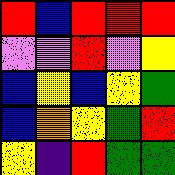[["red", "blue", "red", "red", "red"], ["violet", "violet", "red", "violet", "yellow"], ["blue", "yellow", "blue", "yellow", "green"], ["blue", "orange", "yellow", "green", "red"], ["yellow", "indigo", "red", "green", "green"]]